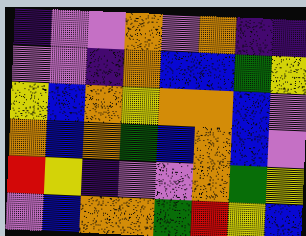[["indigo", "violet", "violet", "orange", "violet", "orange", "indigo", "indigo"], ["violet", "violet", "indigo", "orange", "blue", "blue", "green", "yellow"], ["yellow", "blue", "orange", "yellow", "orange", "orange", "blue", "violet"], ["orange", "blue", "orange", "green", "blue", "orange", "blue", "violet"], ["red", "yellow", "indigo", "violet", "violet", "orange", "green", "yellow"], ["violet", "blue", "orange", "orange", "green", "red", "yellow", "blue"]]